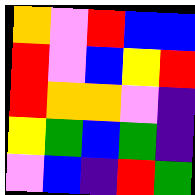[["orange", "violet", "red", "blue", "blue"], ["red", "violet", "blue", "yellow", "red"], ["red", "orange", "orange", "violet", "indigo"], ["yellow", "green", "blue", "green", "indigo"], ["violet", "blue", "indigo", "red", "green"]]